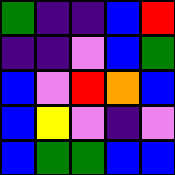[["green", "indigo", "indigo", "blue", "red"], ["indigo", "indigo", "violet", "blue", "green"], ["blue", "violet", "red", "orange", "blue"], ["blue", "yellow", "violet", "indigo", "violet"], ["blue", "green", "green", "blue", "blue"]]